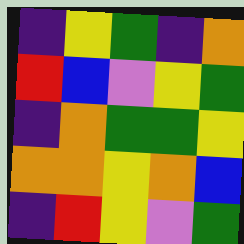[["indigo", "yellow", "green", "indigo", "orange"], ["red", "blue", "violet", "yellow", "green"], ["indigo", "orange", "green", "green", "yellow"], ["orange", "orange", "yellow", "orange", "blue"], ["indigo", "red", "yellow", "violet", "green"]]